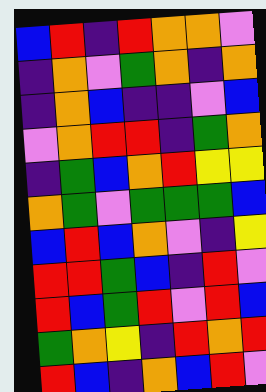[["blue", "red", "indigo", "red", "orange", "orange", "violet"], ["indigo", "orange", "violet", "green", "orange", "indigo", "orange"], ["indigo", "orange", "blue", "indigo", "indigo", "violet", "blue"], ["violet", "orange", "red", "red", "indigo", "green", "orange"], ["indigo", "green", "blue", "orange", "red", "yellow", "yellow"], ["orange", "green", "violet", "green", "green", "green", "blue"], ["blue", "red", "blue", "orange", "violet", "indigo", "yellow"], ["red", "red", "green", "blue", "indigo", "red", "violet"], ["red", "blue", "green", "red", "violet", "red", "blue"], ["green", "orange", "yellow", "indigo", "red", "orange", "red"], ["red", "blue", "indigo", "orange", "blue", "red", "violet"]]